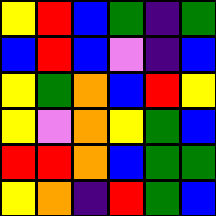[["yellow", "red", "blue", "green", "indigo", "green"], ["blue", "red", "blue", "violet", "indigo", "blue"], ["yellow", "green", "orange", "blue", "red", "yellow"], ["yellow", "violet", "orange", "yellow", "green", "blue"], ["red", "red", "orange", "blue", "green", "green"], ["yellow", "orange", "indigo", "red", "green", "blue"]]